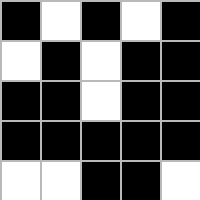[["black", "white", "black", "white", "black"], ["white", "black", "white", "black", "black"], ["black", "black", "white", "black", "black"], ["black", "black", "black", "black", "black"], ["white", "white", "black", "black", "white"]]